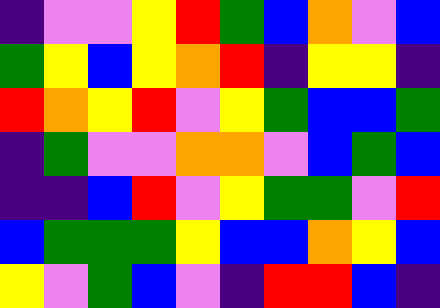[["indigo", "violet", "violet", "yellow", "red", "green", "blue", "orange", "violet", "blue"], ["green", "yellow", "blue", "yellow", "orange", "red", "indigo", "yellow", "yellow", "indigo"], ["red", "orange", "yellow", "red", "violet", "yellow", "green", "blue", "blue", "green"], ["indigo", "green", "violet", "violet", "orange", "orange", "violet", "blue", "green", "blue"], ["indigo", "indigo", "blue", "red", "violet", "yellow", "green", "green", "violet", "red"], ["blue", "green", "green", "green", "yellow", "blue", "blue", "orange", "yellow", "blue"], ["yellow", "violet", "green", "blue", "violet", "indigo", "red", "red", "blue", "indigo"]]